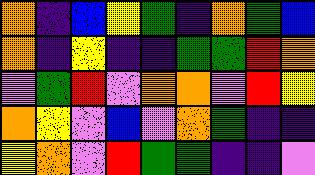[["orange", "indigo", "blue", "yellow", "green", "indigo", "orange", "green", "blue"], ["orange", "indigo", "yellow", "indigo", "indigo", "green", "green", "red", "orange"], ["violet", "green", "red", "violet", "orange", "orange", "violet", "red", "yellow"], ["orange", "yellow", "violet", "blue", "violet", "orange", "green", "indigo", "indigo"], ["yellow", "orange", "violet", "red", "green", "green", "indigo", "indigo", "violet"]]